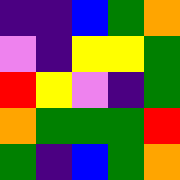[["indigo", "indigo", "blue", "green", "orange"], ["violet", "indigo", "yellow", "yellow", "green"], ["red", "yellow", "violet", "indigo", "green"], ["orange", "green", "green", "green", "red"], ["green", "indigo", "blue", "green", "orange"]]